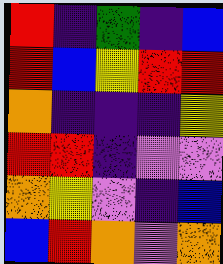[["red", "indigo", "green", "indigo", "blue"], ["red", "blue", "yellow", "red", "red"], ["orange", "indigo", "indigo", "indigo", "yellow"], ["red", "red", "indigo", "violet", "violet"], ["orange", "yellow", "violet", "indigo", "blue"], ["blue", "red", "orange", "violet", "orange"]]